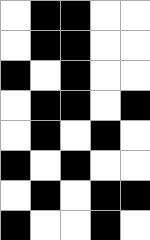[["white", "black", "black", "white", "white"], ["white", "black", "black", "white", "white"], ["black", "white", "black", "white", "white"], ["white", "black", "black", "white", "black"], ["white", "black", "white", "black", "white"], ["black", "white", "black", "white", "white"], ["white", "black", "white", "black", "black"], ["black", "white", "white", "black", "white"]]